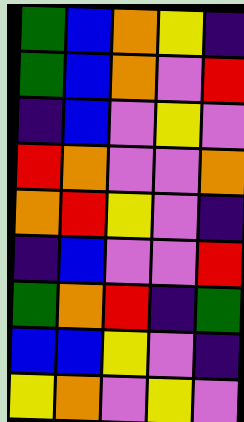[["green", "blue", "orange", "yellow", "indigo"], ["green", "blue", "orange", "violet", "red"], ["indigo", "blue", "violet", "yellow", "violet"], ["red", "orange", "violet", "violet", "orange"], ["orange", "red", "yellow", "violet", "indigo"], ["indigo", "blue", "violet", "violet", "red"], ["green", "orange", "red", "indigo", "green"], ["blue", "blue", "yellow", "violet", "indigo"], ["yellow", "orange", "violet", "yellow", "violet"]]